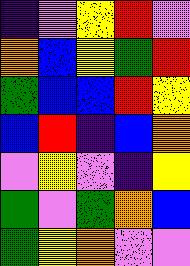[["indigo", "violet", "yellow", "red", "violet"], ["orange", "blue", "yellow", "green", "red"], ["green", "blue", "blue", "red", "yellow"], ["blue", "red", "indigo", "blue", "orange"], ["violet", "yellow", "violet", "indigo", "yellow"], ["green", "violet", "green", "orange", "blue"], ["green", "yellow", "orange", "violet", "violet"]]